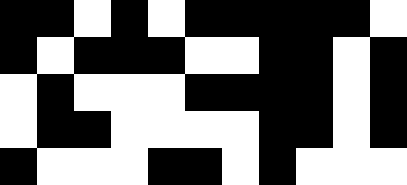[["black", "black", "white", "black", "white", "black", "black", "black", "black", "black", "white"], ["black", "white", "black", "black", "black", "white", "white", "black", "black", "white", "black"], ["white", "black", "white", "white", "white", "black", "black", "black", "black", "white", "black"], ["white", "black", "black", "white", "white", "white", "white", "black", "black", "white", "black"], ["black", "white", "white", "white", "black", "black", "white", "black", "white", "white", "white"]]